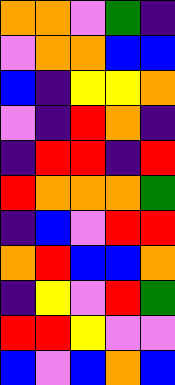[["orange", "orange", "violet", "green", "indigo"], ["violet", "orange", "orange", "blue", "blue"], ["blue", "indigo", "yellow", "yellow", "orange"], ["violet", "indigo", "red", "orange", "indigo"], ["indigo", "red", "red", "indigo", "red"], ["red", "orange", "orange", "orange", "green"], ["indigo", "blue", "violet", "red", "red"], ["orange", "red", "blue", "blue", "orange"], ["indigo", "yellow", "violet", "red", "green"], ["red", "red", "yellow", "violet", "violet"], ["blue", "violet", "blue", "orange", "blue"]]